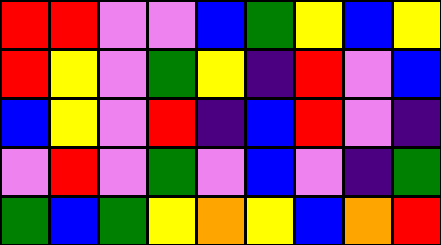[["red", "red", "violet", "violet", "blue", "green", "yellow", "blue", "yellow"], ["red", "yellow", "violet", "green", "yellow", "indigo", "red", "violet", "blue"], ["blue", "yellow", "violet", "red", "indigo", "blue", "red", "violet", "indigo"], ["violet", "red", "violet", "green", "violet", "blue", "violet", "indigo", "green"], ["green", "blue", "green", "yellow", "orange", "yellow", "blue", "orange", "red"]]